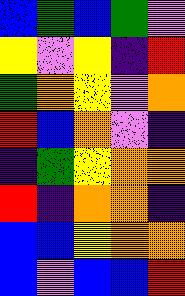[["blue", "green", "blue", "green", "violet"], ["yellow", "violet", "yellow", "indigo", "red"], ["green", "orange", "yellow", "violet", "orange"], ["red", "blue", "orange", "violet", "indigo"], ["indigo", "green", "yellow", "orange", "orange"], ["red", "indigo", "orange", "orange", "indigo"], ["blue", "blue", "yellow", "orange", "orange"], ["blue", "violet", "blue", "blue", "red"]]